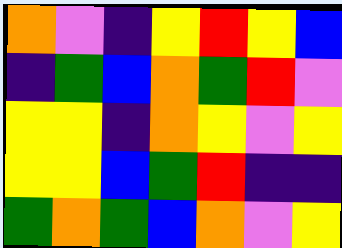[["orange", "violet", "indigo", "yellow", "red", "yellow", "blue"], ["indigo", "green", "blue", "orange", "green", "red", "violet"], ["yellow", "yellow", "indigo", "orange", "yellow", "violet", "yellow"], ["yellow", "yellow", "blue", "green", "red", "indigo", "indigo"], ["green", "orange", "green", "blue", "orange", "violet", "yellow"]]